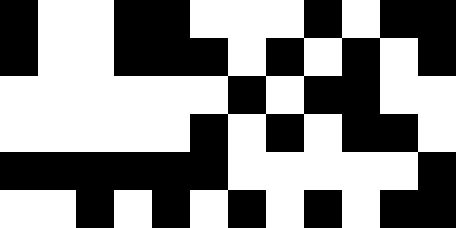[["black", "white", "white", "black", "black", "white", "white", "white", "black", "white", "black", "black"], ["black", "white", "white", "black", "black", "black", "white", "black", "white", "black", "white", "black"], ["white", "white", "white", "white", "white", "white", "black", "white", "black", "black", "white", "white"], ["white", "white", "white", "white", "white", "black", "white", "black", "white", "black", "black", "white"], ["black", "black", "black", "black", "black", "black", "white", "white", "white", "white", "white", "black"], ["white", "white", "black", "white", "black", "white", "black", "white", "black", "white", "black", "black"]]